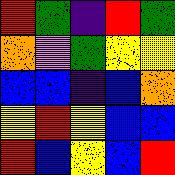[["red", "green", "indigo", "red", "green"], ["orange", "violet", "green", "yellow", "yellow"], ["blue", "blue", "indigo", "blue", "orange"], ["yellow", "red", "yellow", "blue", "blue"], ["red", "blue", "yellow", "blue", "red"]]